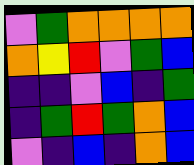[["violet", "green", "orange", "orange", "orange", "orange"], ["orange", "yellow", "red", "violet", "green", "blue"], ["indigo", "indigo", "violet", "blue", "indigo", "green"], ["indigo", "green", "red", "green", "orange", "blue"], ["violet", "indigo", "blue", "indigo", "orange", "blue"]]